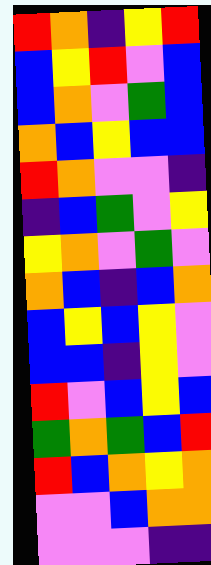[["red", "orange", "indigo", "yellow", "red"], ["blue", "yellow", "red", "violet", "blue"], ["blue", "orange", "violet", "green", "blue"], ["orange", "blue", "yellow", "blue", "blue"], ["red", "orange", "violet", "violet", "indigo"], ["indigo", "blue", "green", "violet", "yellow"], ["yellow", "orange", "violet", "green", "violet"], ["orange", "blue", "indigo", "blue", "orange"], ["blue", "yellow", "blue", "yellow", "violet"], ["blue", "blue", "indigo", "yellow", "violet"], ["red", "violet", "blue", "yellow", "blue"], ["green", "orange", "green", "blue", "red"], ["red", "blue", "orange", "yellow", "orange"], ["violet", "violet", "blue", "orange", "orange"], ["violet", "violet", "violet", "indigo", "indigo"]]